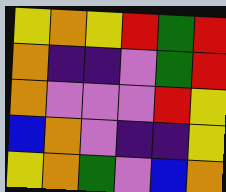[["yellow", "orange", "yellow", "red", "green", "red"], ["orange", "indigo", "indigo", "violet", "green", "red"], ["orange", "violet", "violet", "violet", "red", "yellow"], ["blue", "orange", "violet", "indigo", "indigo", "yellow"], ["yellow", "orange", "green", "violet", "blue", "orange"]]